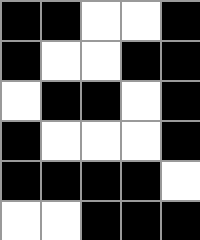[["black", "black", "white", "white", "black"], ["black", "white", "white", "black", "black"], ["white", "black", "black", "white", "black"], ["black", "white", "white", "white", "black"], ["black", "black", "black", "black", "white"], ["white", "white", "black", "black", "black"]]